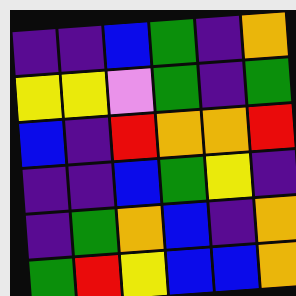[["indigo", "indigo", "blue", "green", "indigo", "orange"], ["yellow", "yellow", "violet", "green", "indigo", "green"], ["blue", "indigo", "red", "orange", "orange", "red"], ["indigo", "indigo", "blue", "green", "yellow", "indigo"], ["indigo", "green", "orange", "blue", "indigo", "orange"], ["green", "red", "yellow", "blue", "blue", "orange"]]